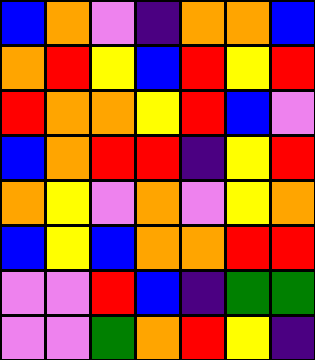[["blue", "orange", "violet", "indigo", "orange", "orange", "blue"], ["orange", "red", "yellow", "blue", "red", "yellow", "red"], ["red", "orange", "orange", "yellow", "red", "blue", "violet"], ["blue", "orange", "red", "red", "indigo", "yellow", "red"], ["orange", "yellow", "violet", "orange", "violet", "yellow", "orange"], ["blue", "yellow", "blue", "orange", "orange", "red", "red"], ["violet", "violet", "red", "blue", "indigo", "green", "green"], ["violet", "violet", "green", "orange", "red", "yellow", "indigo"]]